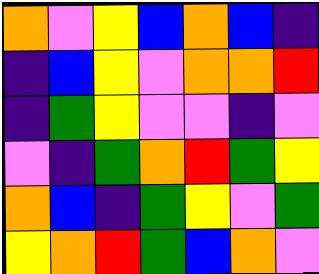[["orange", "violet", "yellow", "blue", "orange", "blue", "indigo"], ["indigo", "blue", "yellow", "violet", "orange", "orange", "red"], ["indigo", "green", "yellow", "violet", "violet", "indigo", "violet"], ["violet", "indigo", "green", "orange", "red", "green", "yellow"], ["orange", "blue", "indigo", "green", "yellow", "violet", "green"], ["yellow", "orange", "red", "green", "blue", "orange", "violet"]]